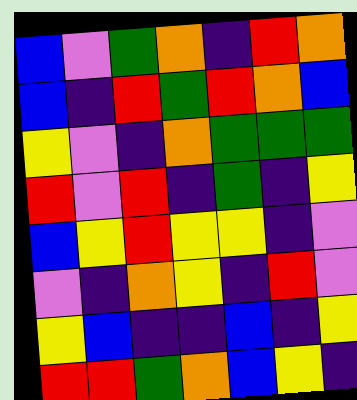[["blue", "violet", "green", "orange", "indigo", "red", "orange"], ["blue", "indigo", "red", "green", "red", "orange", "blue"], ["yellow", "violet", "indigo", "orange", "green", "green", "green"], ["red", "violet", "red", "indigo", "green", "indigo", "yellow"], ["blue", "yellow", "red", "yellow", "yellow", "indigo", "violet"], ["violet", "indigo", "orange", "yellow", "indigo", "red", "violet"], ["yellow", "blue", "indigo", "indigo", "blue", "indigo", "yellow"], ["red", "red", "green", "orange", "blue", "yellow", "indigo"]]